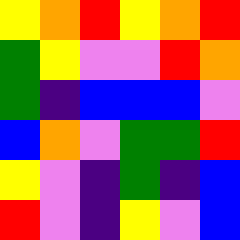[["yellow", "orange", "red", "yellow", "orange", "red"], ["green", "yellow", "violet", "violet", "red", "orange"], ["green", "indigo", "blue", "blue", "blue", "violet"], ["blue", "orange", "violet", "green", "green", "red"], ["yellow", "violet", "indigo", "green", "indigo", "blue"], ["red", "violet", "indigo", "yellow", "violet", "blue"]]